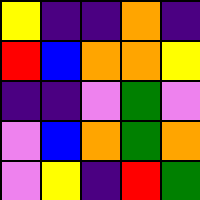[["yellow", "indigo", "indigo", "orange", "indigo"], ["red", "blue", "orange", "orange", "yellow"], ["indigo", "indigo", "violet", "green", "violet"], ["violet", "blue", "orange", "green", "orange"], ["violet", "yellow", "indigo", "red", "green"]]